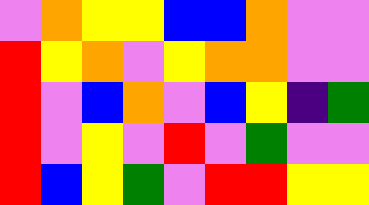[["violet", "orange", "yellow", "yellow", "blue", "blue", "orange", "violet", "violet"], ["red", "yellow", "orange", "violet", "yellow", "orange", "orange", "violet", "violet"], ["red", "violet", "blue", "orange", "violet", "blue", "yellow", "indigo", "green"], ["red", "violet", "yellow", "violet", "red", "violet", "green", "violet", "violet"], ["red", "blue", "yellow", "green", "violet", "red", "red", "yellow", "yellow"]]